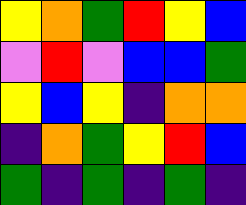[["yellow", "orange", "green", "red", "yellow", "blue"], ["violet", "red", "violet", "blue", "blue", "green"], ["yellow", "blue", "yellow", "indigo", "orange", "orange"], ["indigo", "orange", "green", "yellow", "red", "blue"], ["green", "indigo", "green", "indigo", "green", "indigo"]]